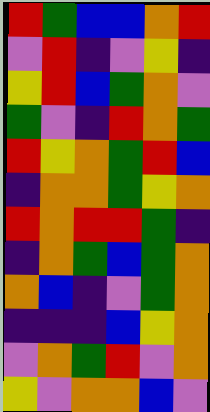[["red", "green", "blue", "blue", "orange", "red"], ["violet", "red", "indigo", "violet", "yellow", "indigo"], ["yellow", "red", "blue", "green", "orange", "violet"], ["green", "violet", "indigo", "red", "orange", "green"], ["red", "yellow", "orange", "green", "red", "blue"], ["indigo", "orange", "orange", "green", "yellow", "orange"], ["red", "orange", "red", "red", "green", "indigo"], ["indigo", "orange", "green", "blue", "green", "orange"], ["orange", "blue", "indigo", "violet", "green", "orange"], ["indigo", "indigo", "indigo", "blue", "yellow", "orange"], ["violet", "orange", "green", "red", "violet", "orange"], ["yellow", "violet", "orange", "orange", "blue", "violet"]]